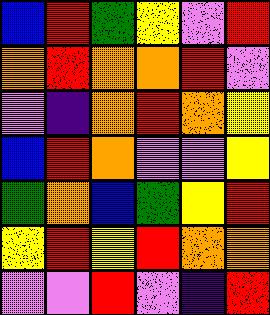[["blue", "red", "green", "yellow", "violet", "red"], ["orange", "red", "orange", "orange", "red", "violet"], ["violet", "indigo", "orange", "red", "orange", "yellow"], ["blue", "red", "orange", "violet", "violet", "yellow"], ["green", "orange", "blue", "green", "yellow", "red"], ["yellow", "red", "yellow", "red", "orange", "orange"], ["violet", "violet", "red", "violet", "indigo", "red"]]